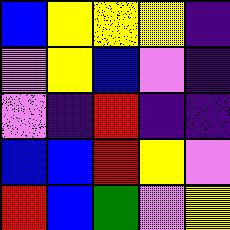[["blue", "yellow", "yellow", "yellow", "indigo"], ["violet", "yellow", "blue", "violet", "indigo"], ["violet", "indigo", "red", "indigo", "indigo"], ["blue", "blue", "red", "yellow", "violet"], ["red", "blue", "green", "violet", "yellow"]]